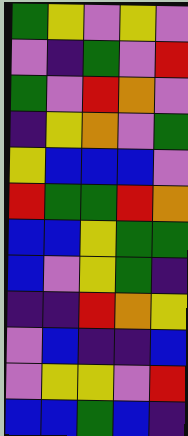[["green", "yellow", "violet", "yellow", "violet"], ["violet", "indigo", "green", "violet", "red"], ["green", "violet", "red", "orange", "violet"], ["indigo", "yellow", "orange", "violet", "green"], ["yellow", "blue", "blue", "blue", "violet"], ["red", "green", "green", "red", "orange"], ["blue", "blue", "yellow", "green", "green"], ["blue", "violet", "yellow", "green", "indigo"], ["indigo", "indigo", "red", "orange", "yellow"], ["violet", "blue", "indigo", "indigo", "blue"], ["violet", "yellow", "yellow", "violet", "red"], ["blue", "blue", "green", "blue", "indigo"]]